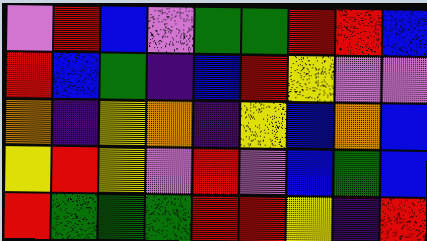[["violet", "red", "blue", "violet", "green", "green", "red", "red", "blue"], ["red", "blue", "green", "indigo", "blue", "red", "yellow", "violet", "violet"], ["orange", "indigo", "yellow", "orange", "indigo", "yellow", "blue", "orange", "blue"], ["yellow", "red", "yellow", "violet", "red", "violet", "blue", "green", "blue"], ["red", "green", "green", "green", "red", "red", "yellow", "indigo", "red"]]